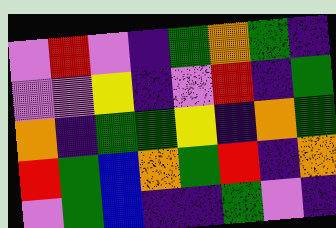[["violet", "red", "violet", "indigo", "green", "orange", "green", "indigo"], ["violet", "violet", "yellow", "indigo", "violet", "red", "indigo", "green"], ["orange", "indigo", "green", "green", "yellow", "indigo", "orange", "green"], ["red", "green", "blue", "orange", "green", "red", "indigo", "orange"], ["violet", "green", "blue", "indigo", "indigo", "green", "violet", "indigo"]]